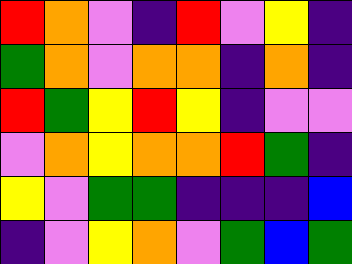[["red", "orange", "violet", "indigo", "red", "violet", "yellow", "indigo"], ["green", "orange", "violet", "orange", "orange", "indigo", "orange", "indigo"], ["red", "green", "yellow", "red", "yellow", "indigo", "violet", "violet"], ["violet", "orange", "yellow", "orange", "orange", "red", "green", "indigo"], ["yellow", "violet", "green", "green", "indigo", "indigo", "indigo", "blue"], ["indigo", "violet", "yellow", "orange", "violet", "green", "blue", "green"]]